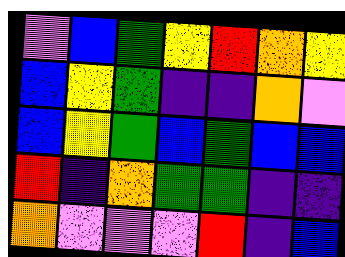[["violet", "blue", "green", "yellow", "red", "orange", "yellow"], ["blue", "yellow", "green", "indigo", "indigo", "orange", "violet"], ["blue", "yellow", "green", "blue", "green", "blue", "blue"], ["red", "indigo", "orange", "green", "green", "indigo", "indigo"], ["orange", "violet", "violet", "violet", "red", "indigo", "blue"]]